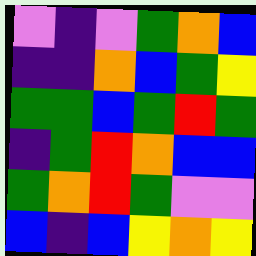[["violet", "indigo", "violet", "green", "orange", "blue"], ["indigo", "indigo", "orange", "blue", "green", "yellow"], ["green", "green", "blue", "green", "red", "green"], ["indigo", "green", "red", "orange", "blue", "blue"], ["green", "orange", "red", "green", "violet", "violet"], ["blue", "indigo", "blue", "yellow", "orange", "yellow"]]